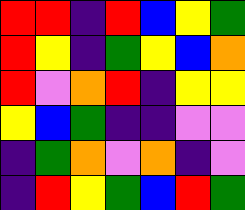[["red", "red", "indigo", "red", "blue", "yellow", "green"], ["red", "yellow", "indigo", "green", "yellow", "blue", "orange"], ["red", "violet", "orange", "red", "indigo", "yellow", "yellow"], ["yellow", "blue", "green", "indigo", "indigo", "violet", "violet"], ["indigo", "green", "orange", "violet", "orange", "indigo", "violet"], ["indigo", "red", "yellow", "green", "blue", "red", "green"]]